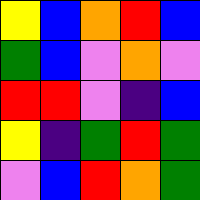[["yellow", "blue", "orange", "red", "blue"], ["green", "blue", "violet", "orange", "violet"], ["red", "red", "violet", "indigo", "blue"], ["yellow", "indigo", "green", "red", "green"], ["violet", "blue", "red", "orange", "green"]]